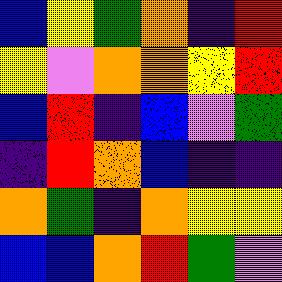[["blue", "yellow", "green", "orange", "indigo", "red"], ["yellow", "violet", "orange", "orange", "yellow", "red"], ["blue", "red", "indigo", "blue", "violet", "green"], ["indigo", "red", "orange", "blue", "indigo", "indigo"], ["orange", "green", "indigo", "orange", "yellow", "yellow"], ["blue", "blue", "orange", "red", "green", "violet"]]